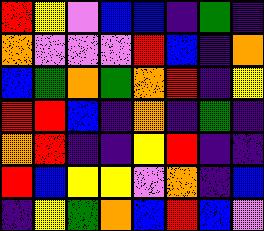[["red", "yellow", "violet", "blue", "blue", "indigo", "green", "indigo"], ["orange", "violet", "violet", "violet", "red", "blue", "indigo", "orange"], ["blue", "green", "orange", "green", "orange", "red", "indigo", "yellow"], ["red", "red", "blue", "indigo", "orange", "indigo", "green", "indigo"], ["orange", "red", "indigo", "indigo", "yellow", "red", "indigo", "indigo"], ["red", "blue", "yellow", "yellow", "violet", "orange", "indigo", "blue"], ["indigo", "yellow", "green", "orange", "blue", "red", "blue", "violet"]]